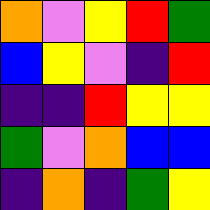[["orange", "violet", "yellow", "red", "green"], ["blue", "yellow", "violet", "indigo", "red"], ["indigo", "indigo", "red", "yellow", "yellow"], ["green", "violet", "orange", "blue", "blue"], ["indigo", "orange", "indigo", "green", "yellow"]]